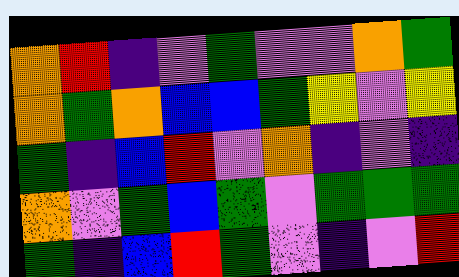[["orange", "red", "indigo", "violet", "green", "violet", "violet", "orange", "green"], ["orange", "green", "orange", "blue", "blue", "green", "yellow", "violet", "yellow"], ["green", "indigo", "blue", "red", "violet", "orange", "indigo", "violet", "indigo"], ["orange", "violet", "green", "blue", "green", "violet", "green", "green", "green"], ["green", "indigo", "blue", "red", "green", "violet", "indigo", "violet", "red"]]